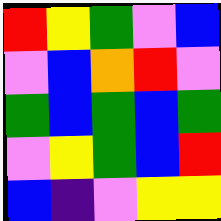[["red", "yellow", "green", "violet", "blue"], ["violet", "blue", "orange", "red", "violet"], ["green", "blue", "green", "blue", "green"], ["violet", "yellow", "green", "blue", "red"], ["blue", "indigo", "violet", "yellow", "yellow"]]